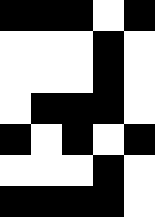[["black", "black", "black", "white", "black"], ["white", "white", "white", "black", "white"], ["white", "white", "white", "black", "white"], ["white", "black", "black", "black", "white"], ["black", "white", "black", "white", "black"], ["white", "white", "white", "black", "white"], ["black", "black", "black", "black", "white"]]